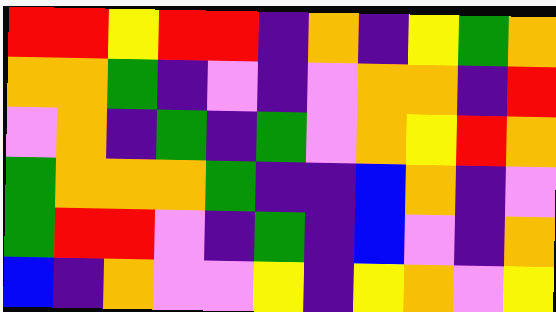[["red", "red", "yellow", "red", "red", "indigo", "orange", "indigo", "yellow", "green", "orange"], ["orange", "orange", "green", "indigo", "violet", "indigo", "violet", "orange", "orange", "indigo", "red"], ["violet", "orange", "indigo", "green", "indigo", "green", "violet", "orange", "yellow", "red", "orange"], ["green", "orange", "orange", "orange", "green", "indigo", "indigo", "blue", "orange", "indigo", "violet"], ["green", "red", "red", "violet", "indigo", "green", "indigo", "blue", "violet", "indigo", "orange"], ["blue", "indigo", "orange", "violet", "violet", "yellow", "indigo", "yellow", "orange", "violet", "yellow"]]